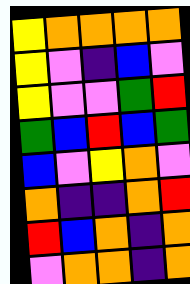[["yellow", "orange", "orange", "orange", "orange"], ["yellow", "violet", "indigo", "blue", "violet"], ["yellow", "violet", "violet", "green", "red"], ["green", "blue", "red", "blue", "green"], ["blue", "violet", "yellow", "orange", "violet"], ["orange", "indigo", "indigo", "orange", "red"], ["red", "blue", "orange", "indigo", "orange"], ["violet", "orange", "orange", "indigo", "orange"]]